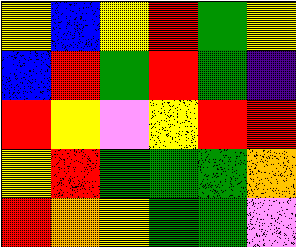[["yellow", "blue", "yellow", "red", "green", "yellow"], ["blue", "red", "green", "red", "green", "indigo"], ["red", "yellow", "violet", "yellow", "red", "red"], ["yellow", "red", "green", "green", "green", "orange"], ["red", "orange", "yellow", "green", "green", "violet"]]